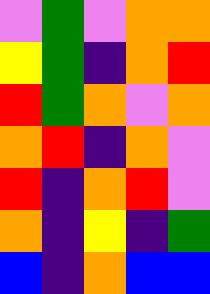[["violet", "green", "violet", "orange", "orange"], ["yellow", "green", "indigo", "orange", "red"], ["red", "green", "orange", "violet", "orange"], ["orange", "red", "indigo", "orange", "violet"], ["red", "indigo", "orange", "red", "violet"], ["orange", "indigo", "yellow", "indigo", "green"], ["blue", "indigo", "orange", "blue", "blue"]]